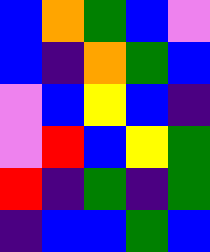[["blue", "orange", "green", "blue", "violet"], ["blue", "indigo", "orange", "green", "blue"], ["violet", "blue", "yellow", "blue", "indigo"], ["violet", "red", "blue", "yellow", "green"], ["red", "indigo", "green", "indigo", "green"], ["indigo", "blue", "blue", "green", "blue"]]